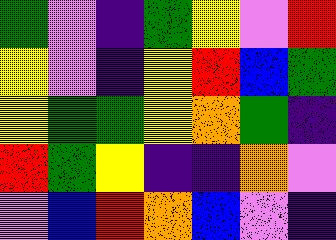[["green", "violet", "indigo", "green", "yellow", "violet", "red"], ["yellow", "violet", "indigo", "yellow", "red", "blue", "green"], ["yellow", "green", "green", "yellow", "orange", "green", "indigo"], ["red", "green", "yellow", "indigo", "indigo", "orange", "violet"], ["violet", "blue", "red", "orange", "blue", "violet", "indigo"]]